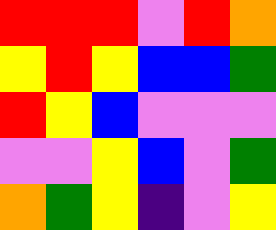[["red", "red", "red", "violet", "red", "orange"], ["yellow", "red", "yellow", "blue", "blue", "green"], ["red", "yellow", "blue", "violet", "violet", "violet"], ["violet", "violet", "yellow", "blue", "violet", "green"], ["orange", "green", "yellow", "indigo", "violet", "yellow"]]